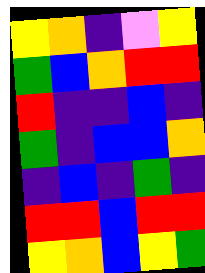[["yellow", "orange", "indigo", "violet", "yellow"], ["green", "blue", "orange", "red", "red"], ["red", "indigo", "indigo", "blue", "indigo"], ["green", "indigo", "blue", "blue", "orange"], ["indigo", "blue", "indigo", "green", "indigo"], ["red", "red", "blue", "red", "red"], ["yellow", "orange", "blue", "yellow", "green"]]